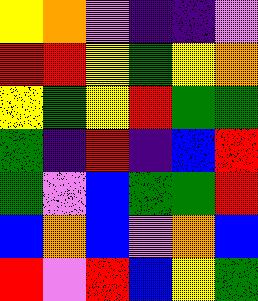[["yellow", "orange", "violet", "indigo", "indigo", "violet"], ["red", "red", "yellow", "green", "yellow", "orange"], ["yellow", "green", "yellow", "red", "green", "green"], ["green", "indigo", "red", "indigo", "blue", "red"], ["green", "violet", "blue", "green", "green", "red"], ["blue", "orange", "blue", "violet", "orange", "blue"], ["red", "violet", "red", "blue", "yellow", "green"]]